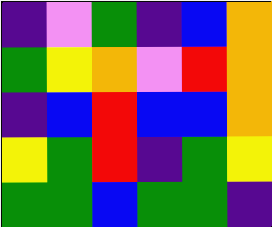[["indigo", "violet", "green", "indigo", "blue", "orange"], ["green", "yellow", "orange", "violet", "red", "orange"], ["indigo", "blue", "red", "blue", "blue", "orange"], ["yellow", "green", "red", "indigo", "green", "yellow"], ["green", "green", "blue", "green", "green", "indigo"]]